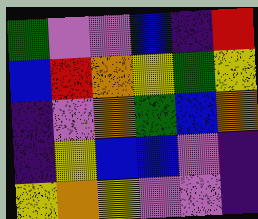[["green", "violet", "violet", "blue", "indigo", "red"], ["blue", "red", "orange", "yellow", "green", "yellow"], ["indigo", "violet", "orange", "green", "blue", "orange"], ["indigo", "yellow", "blue", "blue", "violet", "indigo"], ["yellow", "orange", "yellow", "violet", "violet", "indigo"]]